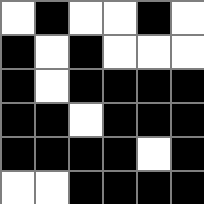[["white", "black", "white", "white", "black", "white"], ["black", "white", "black", "white", "white", "white"], ["black", "white", "black", "black", "black", "black"], ["black", "black", "white", "black", "black", "black"], ["black", "black", "black", "black", "white", "black"], ["white", "white", "black", "black", "black", "black"]]